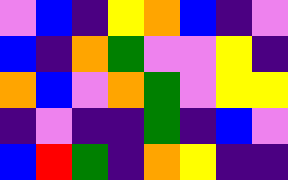[["violet", "blue", "indigo", "yellow", "orange", "blue", "indigo", "violet"], ["blue", "indigo", "orange", "green", "violet", "violet", "yellow", "indigo"], ["orange", "blue", "violet", "orange", "green", "violet", "yellow", "yellow"], ["indigo", "violet", "indigo", "indigo", "green", "indigo", "blue", "violet"], ["blue", "red", "green", "indigo", "orange", "yellow", "indigo", "indigo"]]